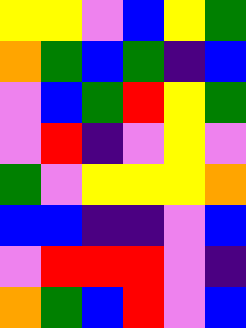[["yellow", "yellow", "violet", "blue", "yellow", "green"], ["orange", "green", "blue", "green", "indigo", "blue"], ["violet", "blue", "green", "red", "yellow", "green"], ["violet", "red", "indigo", "violet", "yellow", "violet"], ["green", "violet", "yellow", "yellow", "yellow", "orange"], ["blue", "blue", "indigo", "indigo", "violet", "blue"], ["violet", "red", "red", "red", "violet", "indigo"], ["orange", "green", "blue", "red", "violet", "blue"]]